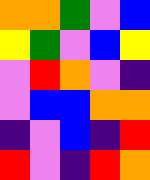[["orange", "orange", "green", "violet", "blue"], ["yellow", "green", "violet", "blue", "yellow"], ["violet", "red", "orange", "violet", "indigo"], ["violet", "blue", "blue", "orange", "orange"], ["indigo", "violet", "blue", "indigo", "red"], ["red", "violet", "indigo", "red", "orange"]]